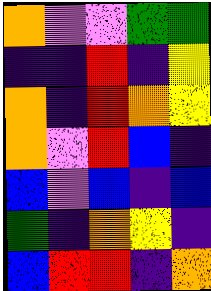[["orange", "violet", "violet", "green", "green"], ["indigo", "indigo", "red", "indigo", "yellow"], ["orange", "indigo", "red", "orange", "yellow"], ["orange", "violet", "red", "blue", "indigo"], ["blue", "violet", "blue", "indigo", "blue"], ["green", "indigo", "orange", "yellow", "indigo"], ["blue", "red", "red", "indigo", "orange"]]